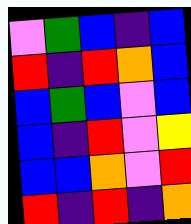[["violet", "green", "blue", "indigo", "blue"], ["red", "indigo", "red", "orange", "blue"], ["blue", "green", "blue", "violet", "blue"], ["blue", "indigo", "red", "violet", "yellow"], ["blue", "blue", "orange", "violet", "red"], ["red", "indigo", "red", "indigo", "orange"]]